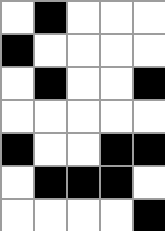[["white", "black", "white", "white", "white"], ["black", "white", "white", "white", "white"], ["white", "black", "white", "white", "black"], ["white", "white", "white", "white", "white"], ["black", "white", "white", "black", "black"], ["white", "black", "black", "black", "white"], ["white", "white", "white", "white", "black"]]